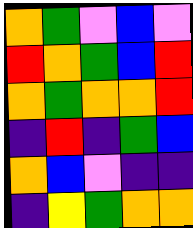[["orange", "green", "violet", "blue", "violet"], ["red", "orange", "green", "blue", "red"], ["orange", "green", "orange", "orange", "red"], ["indigo", "red", "indigo", "green", "blue"], ["orange", "blue", "violet", "indigo", "indigo"], ["indigo", "yellow", "green", "orange", "orange"]]